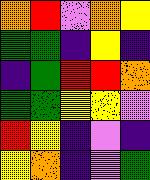[["orange", "red", "violet", "orange", "yellow"], ["green", "green", "indigo", "yellow", "indigo"], ["indigo", "green", "red", "red", "orange"], ["green", "green", "yellow", "yellow", "violet"], ["red", "yellow", "indigo", "violet", "indigo"], ["yellow", "orange", "indigo", "violet", "green"]]